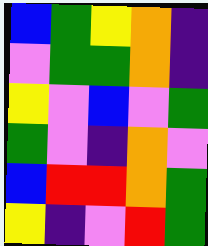[["blue", "green", "yellow", "orange", "indigo"], ["violet", "green", "green", "orange", "indigo"], ["yellow", "violet", "blue", "violet", "green"], ["green", "violet", "indigo", "orange", "violet"], ["blue", "red", "red", "orange", "green"], ["yellow", "indigo", "violet", "red", "green"]]